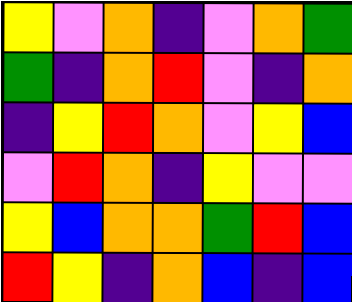[["yellow", "violet", "orange", "indigo", "violet", "orange", "green"], ["green", "indigo", "orange", "red", "violet", "indigo", "orange"], ["indigo", "yellow", "red", "orange", "violet", "yellow", "blue"], ["violet", "red", "orange", "indigo", "yellow", "violet", "violet"], ["yellow", "blue", "orange", "orange", "green", "red", "blue"], ["red", "yellow", "indigo", "orange", "blue", "indigo", "blue"]]